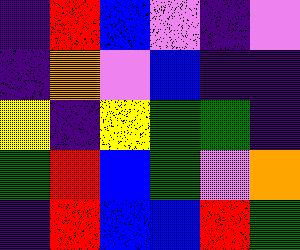[["indigo", "red", "blue", "violet", "indigo", "violet"], ["indigo", "orange", "violet", "blue", "indigo", "indigo"], ["yellow", "indigo", "yellow", "green", "green", "indigo"], ["green", "red", "blue", "green", "violet", "orange"], ["indigo", "red", "blue", "blue", "red", "green"]]